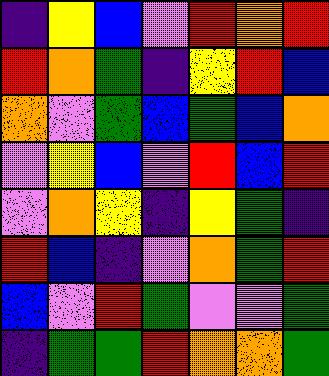[["indigo", "yellow", "blue", "violet", "red", "orange", "red"], ["red", "orange", "green", "indigo", "yellow", "red", "blue"], ["orange", "violet", "green", "blue", "green", "blue", "orange"], ["violet", "yellow", "blue", "violet", "red", "blue", "red"], ["violet", "orange", "yellow", "indigo", "yellow", "green", "indigo"], ["red", "blue", "indigo", "violet", "orange", "green", "red"], ["blue", "violet", "red", "green", "violet", "violet", "green"], ["indigo", "green", "green", "red", "orange", "orange", "green"]]